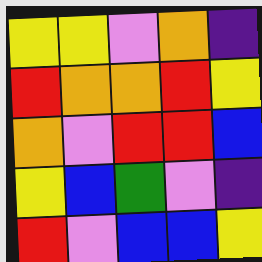[["yellow", "yellow", "violet", "orange", "indigo"], ["red", "orange", "orange", "red", "yellow"], ["orange", "violet", "red", "red", "blue"], ["yellow", "blue", "green", "violet", "indigo"], ["red", "violet", "blue", "blue", "yellow"]]